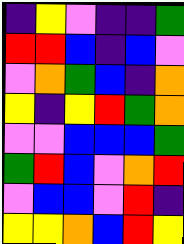[["indigo", "yellow", "violet", "indigo", "indigo", "green"], ["red", "red", "blue", "indigo", "blue", "violet"], ["violet", "orange", "green", "blue", "indigo", "orange"], ["yellow", "indigo", "yellow", "red", "green", "orange"], ["violet", "violet", "blue", "blue", "blue", "green"], ["green", "red", "blue", "violet", "orange", "red"], ["violet", "blue", "blue", "violet", "red", "indigo"], ["yellow", "yellow", "orange", "blue", "red", "yellow"]]